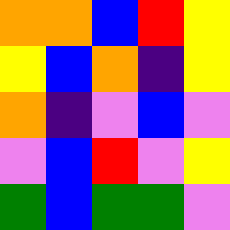[["orange", "orange", "blue", "red", "yellow"], ["yellow", "blue", "orange", "indigo", "yellow"], ["orange", "indigo", "violet", "blue", "violet"], ["violet", "blue", "red", "violet", "yellow"], ["green", "blue", "green", "green", "violet"]]